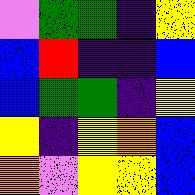[["violet", "green", "green", "indigo", "yellow"], ["blue", "red", "indigo", "indigo", "blue"], ["blue", "green", "green", "indigo", "yellow"], ["yellow", "indigo", "yellow", "orange", "blue"], ["orange", "violet", "yellow", "yellow", "blue"]]